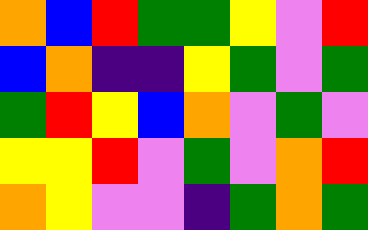[["orange", "blue", "red", "green", "green", "yellow", "violet", "red"], ["blue", "orange", "indigo", "indigo", "yellow", "green", "violet", "green"], ["green", "red", "yellow", "blue", "orange", "violet", "green", "violet"], ["yellow", "yellow", "red", "violet", "green", "violet", "orange", "red"], ["orange", "yellow", "violet", "violet", "indigo", "green", "orange", "green"]]